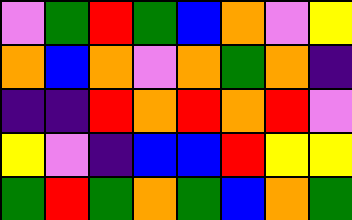[["violet", "green", "red", "green", "blue", "orange", "violet", "yellow"], ["orange", "blue", "orange", "violet", "orange", "green", "orange", "indigo"], ["indigo", "indigo", "red", "orange", "red", "orange", "red", "violet"], ["yellow", "violet", "indigo", "blue", "blue", "red", "yellow", "yellow"], ["green", "red", "green", "orange", "green", "blue", "orange", "green"]]